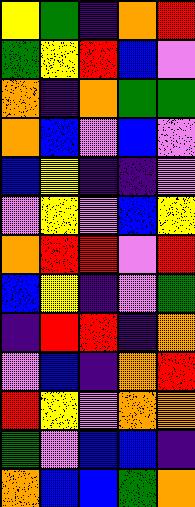[["yellow", "green", "indigo", "orange", "red"], ["green", "yellow", "red", "blue", "violet"], ["orange", "indigo", "orange", "green", "green"], ["orange", "blue", "violet", "blue", "violet"], ["blue", "yellow", "indigo", "indigo", "violet"], ["violet", "yellow", "violet", "blue", "yellow"], ["orange", "red", "red", "violet", "red"], ["blue", "yellow", "indigo", "violet", "green"], ["indigo", "red", "red", "indigo", "orange"], ["violet", "blue", "indigo", "orange", "red"], ["red", "yellow", "violet", "orange", "orange"], ["green", "violet", "blue", "blue", "indigo"], ["orange", "blue", "blue", "green", "orange"]]